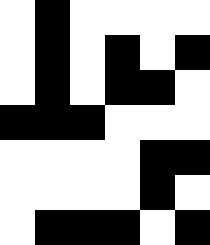[["white", "black", "white", "white", "white", "white"], ["white", "black", "white", "black", "white", "black"], ["white", "black", "white", "black", "black", "white"], ["black", "black", "black", "white", "white", "white"], ["white", "white", "white", "white", "black", "black"], ["white", "white", "white", "white", "black", "white"], ["white", "black", "black", "black", "white", "black"]]